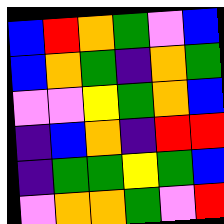[["blue", "red", "orange", "green", "violet", "blue"], ["blue", "orange", "green", "indigo", "orange", "green"], ["violet", "violet", "yellow", "green", "orange", "blue"], ["indigo", "blue", "orange", "indigo", "red", "red"], ["indigo", "green", "green", "yellow", "green", "blue"], ["violet", "orange", "orange", "green", "violet", "red"]]